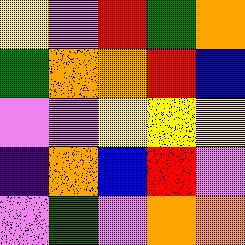[["yellow", "violet", "red", "green", "orange"], ["green", "orange", "orange", "red", "blue"], ["violet", "violet", "yellow", "yellow", "yellow"], ["indigo", "orange", "blue", "red", "violet"], ["violet", "green", "violet", "orange", "orange"]]